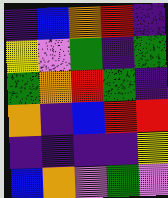[["indigo", "blue", "orange", "red", "indigo"], ["yellow", "violet", "green", "indigo", "green"], ["green", "orange", "red", "green", "indigo"], ["orange", "indigo", "blue", "red", "red"], ["indigo", "indigo", "indigo", "indigo", "yellow"], ["blue", "orange", "violet", "green", "violet"]]